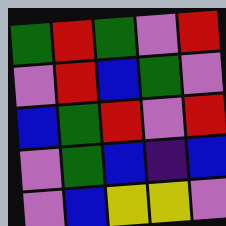[["green", "red", "green", "violet", "red"], ["violet", "red", "blue", "green", "violet"], ["blue", "green", "red", "violet", "red"], ["violet", "green", "blue", "indigo", "blue"], ["violet", "blue", "yellow", "yellow", "violet"]]